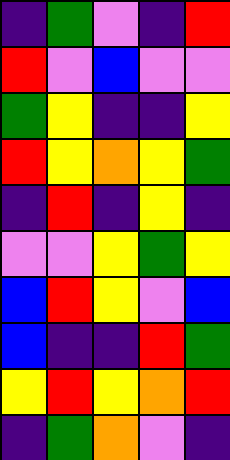[["indigo", "green", "violet", "indigo", "red"], ["red", "violet", "blue", "violet", "violet"], ["green", "yellow", "indigo", "indigo", "yellow"], ["red", "yellow", "orange", "yellow", "green"], ["indigo", "red", "indigo", "yellow", "indigo"], ["violet", "violet", "yellow", "green", "yellow"], ["blue", "red", "yellow", "violet", "blue"], ["blue", "indigo", "indigo", "red", "green"], ["yellow", "red", "yellow", "orange", "red"], ["indigo", "green", "orange", "violet", "indigo"]]